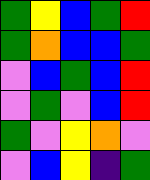[["green", "yellow", "blue", "green", "red"], ["green", "orange", "blue", "blue", "green"], ["violet", "blue", "green", "blue", "red"], ["violet", "green", "violet", "blue", "red"], ["green", "violet", "yellow", "orange", "violet"], ["violet", "blue", "yellow", "indigo", "green"]]